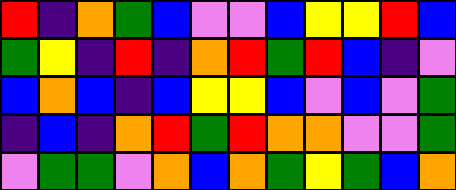[["red", "indigo", "orange", "green", "blue", "violet", "violet", "blue", "yellow", "yellow", "red", "blue"], ["green", "yellow", "indigo", "red", "indigo", "orange", "red", "green", "red", "blue", "indigo", "violet"], ["blue", "orange", "blue", "indigo", "blue", "yellow", "yellow", "blue", "violet", "blue", "violet", "green"], ["indigo", "blue", "indigo", "orange", "red", "green", "red", "orange", "orange", "violet", "violet", "green"], ["violet", "green", "green", "violet", "orange", "blue", "orange", "green", "yellow", "green", "blue", "orange"]]